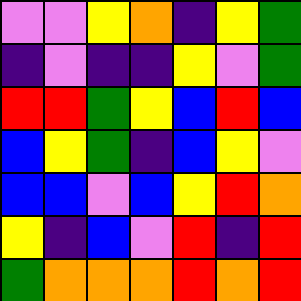[["violet", "violet", "yellow", "orange", "indigo", "yellow", "green"], ["indigo", "violet", "indigo", "indigo", "yellow", "violet", "green"], ["red", "red", "green", "yellow", "blue", "red", "blue"], ["blue", "yellow", "green", "indigo", "blue", "yellow", "violet"], ["blue", "blue", "violet", "blue", "yellow", "red", "orange"], ["yellow", "indigo", "blue", "violet", "red", "indigo", "red"], ["green", "orange", "orange", "orange", "red", "orange", "red"]]